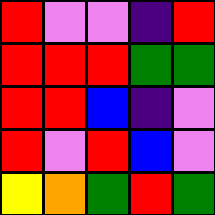[["red", "violet", "violet", "indigo", "red"], ["red", "red", "red", "green", "green"], ["red", "red", "blue", "indigo", "violet"], ["red", "violet", "red", "blue", "violet"], ["yellow", "orange", "green", "red", "green"]]